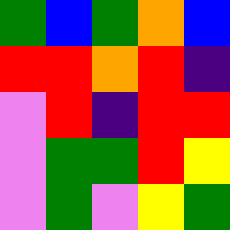[["green", "blue", "green", "orange", "blue"], ["red", "red", "orange", "red", "indigo"], ["violet", "red", "indigo", "red", "red"], ["violet", "green", "green", "red", "yellow"], ["violet", "green", "violet", "yellow", "green"]]